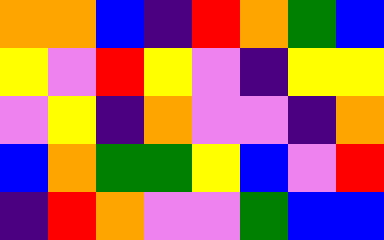[["orange", "orange", "blue", "indigo", "red", "orange", "green", "blue"], ["yellow", "violet", "red", "yellow", "violet", "indigo", "yellow", "yellow"], ["violet", "yellow", "indigo", "orange", "violet", "violet", "indigo", "orange"], ["blue", "orange", "green", "green", "yellow", "blue", "violet", "red"], ["indigo", "red", "orange", "violet", "violet", "green", "blue", "blue"]]